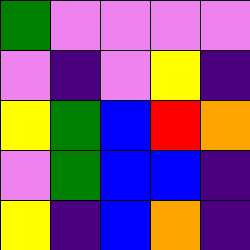[["green", "violet", "violet", "violet", "violet"], ["violet", "indigo", "violet", "yellow", "indigo"], ["yellow", "green", "blue", "red", "orange"], ["violet", "green", "blue", "blue", "indigo"], ["yellow", "indigo", "blue", "orange", "indigo"]]